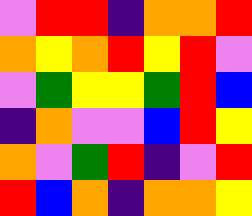[["violet", "red", "red", "indigo", "orange", "orange", "red"], ["orange", "yellow", "orange", "red", "yellow", "red", "violet"], ["violet", "green", "yellow", "yellow", "green", "red", "blue"], ["indigo", "orange", "violet", "violet", "blue", "red", "yellow"], ["orange", "violet", "green", "red", "indigo", "violet", "red"], ["red", "blue", "orange", "indigo", "orange", "orange", "yellow"]]